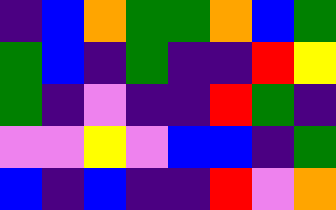[["indigo", "blue", "orange", "green", "green", "orange", "blue", "green"], ["green", "blue", "indigo", "green", "indigo", "indigo", "red", "yellow"], ["green", "indigo", "violet", "indigo", "indigo", "red", "green", "indigo"], ["violet", "violet", "yellow", "violet", "blue", "blue", "indigo", "green"], ["blue", "indigo", "blue", "indigo", "indigo", "red", "violet", "orange"]]